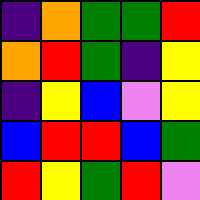[["indigo", "orange", "green", "green", "red"], ["orange", "red", "green", "indigo", "yellow"], ["indigo", "yellow", "blue", "violet", "yellow"], ["blue", "red", "red", "blue", "green"], ["red", "yellow", "green", "red", "violet"]]